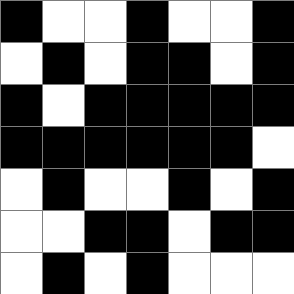[["black", "white", "white", "black", "white", "white", "black"], ["white", "black", "white", "black", "black", "white", "black"], ["black", "white", "black", "black", "black", "black", "black"], ["black", "black", "black", "black", "black", "black", "white"], ["white", "black", "white", "white", "black", "white", "black"], ["white", "white", "black", "black", "white", "black", "black"], ["white", "black", "white", "black", "white", "white", "white"]]